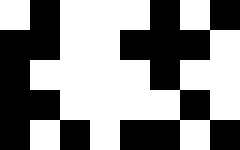[["white", "black", "white", "white", "white", "black", "white", "black"], ["black", "black", "white", "white", "black", "black", "black", "white"], ["black", "white", "white", "white", "white", "black", "white", "white"], ["black", "black", "white", "white", "white", "white", "black", "white"], ["black", "white", "black", "white", "black", "black", "white", "black"]]